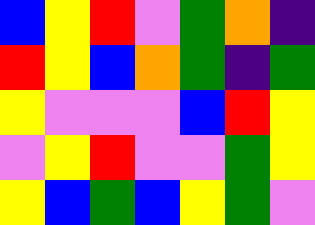[["blue", "yellow", "red", "violet", "green", "orange", "indigo"], ["red", "yellow", "blue", "orange", "green", "indigo", "green"], ["yellow", "violet", "violet", "violet", "blue", "red", "yellow"], ["violet", "yellow", "red", "violet", "violet", "green", "yellow"], ["yellow", "blue", "green", "blue", "yellow", "green", "violet"]]